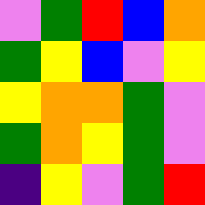[["violet", "green", "red", "blue", "orange"], ["green", "yellow", "blue", "violet", "yellow"], ["yellow", "orange", "orange", "green", "violet"], ["green", "orange", "yellow", "green", "violet"], ["indigo", "yellow", "violet", "green", "red"]]